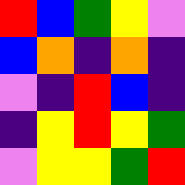[["red", "blue", "green", "yellow", "violet"], ["blue", "orange", "indigo", "orange", "indigo"], ["violet", "indigo", "red", "blue", "indigo"], ["indigo", "yellow", "red", "yellow", "green"], ["violet", "yellow", "yellow", "green", "red"]]